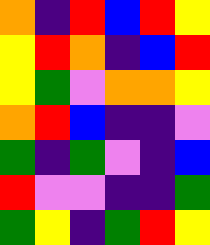[["orange", "indigo", "red", "blue", "red", "yellow"], ["yellow", "red", "orange", "indigo", "blue", "red"], ["yellow", "green", "violet", "orange", "orange", "yellow"], ["orange", "red", "blue", "indigo", "indigo", "violet"], ["green", "indigo", "green", "violet", "indigo", "blue"], ["red", "violet", "violet", "indigo", "indigo", "green"], ["green", "yellow", "indigo", "green", "red", "yellow"]]